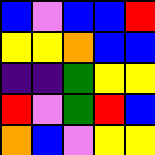[["blue", "violet", "blue", "blue", "red"], ["yellow", "yellow", "orange", "blue", "blue"], ["indigo", "indigo", "green", "yellow", "yellow"], ["red", "violet", "green", "red", "blue"], ["orange", "blue", "violet", "yellow", "yellow"]]